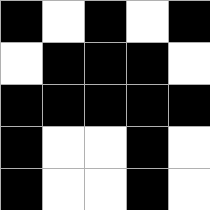[["black", "white", "black", "white", "black"], ["white", "black", "black", "black", "white"], ["black", "black", "black", "black", "black"], ["black", "white", "white", "black", "white"], ["black", "white", "white", "black", "white"]]